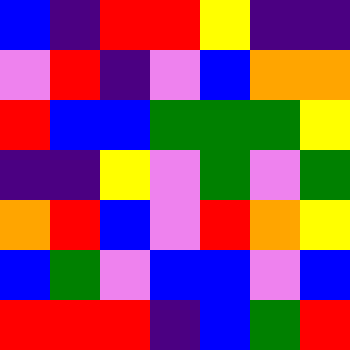[["blue", "indigo", "red", "red", "yellow", "indigo", "indigo"], ["violet", "red", "indigo", "violet", "blue", "orange", "orange"], ["red", "blue", "blue", "green", "green", "green", "yellow"], ["indigo", "indigo", "yellow", "violet", "green", "violet", "green"], ["orange", "red", "blue", "violet", "red", "orange", "yellow"], ["blue", "green", "violet", "blue", "blue", "violet", "blue"], ["red", "red", "red", "indigo", "blue", "green", "red"]]